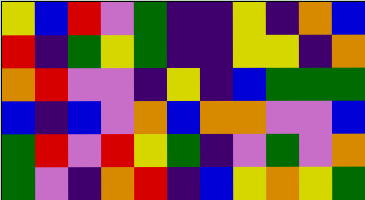[["yellow", "blue", "red", "violet", "green", "indigo", "indigo", "yellow", "indigo", "orange", "blue"], ["red", "indigo", "green", "yellow", "green", "indigo", "indigo", "yellow", "yellow", "indigo", "orange"], ["orange", "red", "violet", "violet", "indigo", "yellow", "indigo", "blue", "green", "green", "green"], ["blue", "indigo", "blue", "violet", "orange", "blue", "orange", "orange", "violet", "violet", "blue"], ["green", "red", "violet", "red", "yellow", "green", "indigo", "violet", "green", "violet", "orange"], ["green", "violet", "indigo", "orange", "red", "indigo", "blue", "yellow", "orange", "yellow", "green"]]